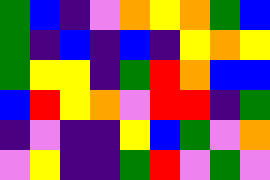[["green", "blue", "indigo", "violet", "orange", "yellow", "orange", "green", "blue"], ["green", "indigo", "blue", "indigo", "blue", "indigo", "yellow", "orange", "yellow"], ["green", "yellow", "yellow", "indigo", "green", "red", "orange", "blue", "blue"], ["blue", "red", "yellow", "orange", "violet", "red", "red", "indigo", "green"], ["indigo", "violet", "indigo", "indigo", "yellow", "blue", "green", "violet", "orange"], ["violet", "yellow", "indigo", "indigo", "green", "red", "violet", "green", "violet"]]